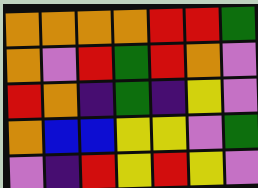[["orange", "orange", "orange", "orange", "red", "red", "green"], ["orange", "violet", "red", "green", "red", "orange", "violet"], ["red", "orange", "indigo", "green", "indigo", "yellow", "violet"], ["orange", "blue", "blue", "yellow", "yellow", "violet", "green"], ["violet", "indigo", "red", "yellow", "red", "yellow", "violet"]]